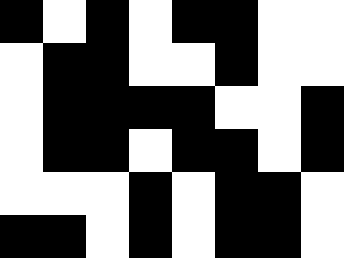[["black", "white", "black", "white", "black", "black", "white", "white"], ["white", "black", "black", "white", "white", "black", "white", "white"], ["white", "black", "black", "black", "black", "white", "white", "black"], ["white", "black", "black", "white", "black", "black", "white", "black"], ["white", "white", "white", "black", "white", "black", "black", "white"], ["black", "black", "white", "black", "white", "black", "black", "white"]]